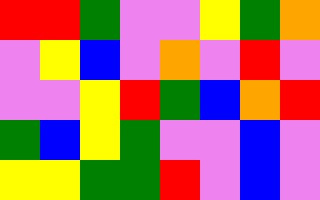[["red", "red", "green", "violet", "violet", "yellow", "green", "orange"], ["violet", "yellow", "blue", "violet", "orange", "violet", "red", "violet"], ["violet", "violet", "yellow", "red", "green", "blue", "orange", "red"], ["green", "blue", "yellow", "green", "violet", "violet", "blue", "violet"], ["yellow", "yellow", "green", "green", "red", "violet", "blue", "violet"]]